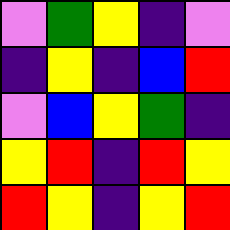[["violet", "green", "yellow", "indigo", "violet"], ["indigo", "yellow", "indigo", "blue", "red"], ["violet", "blue", "yellow", "green", "indigo"], ["yellow", "red", "indigo", "red", "yellow"], ["red", "yellow", "indigo", "yellow", "red"]]